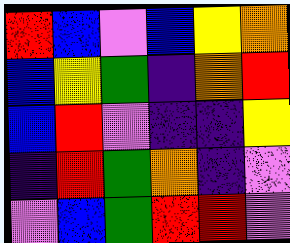[["red", "blue", "violet", "blue", "yellow", "orange"], ["blue", "yellow", "green", "indigo", "orange", "red"], ["blue", "red", "violet", "indigo", "indigo", "yellow"], ["indigo", "red", "green", "orange", "indigo", "violet"], ["violet", "blue", "green", "red", "red", "violet"]]